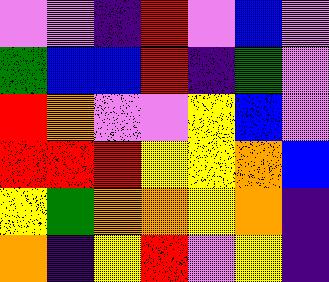[["violet", "violet", "indigo", "red", "violet", "blue", "violet"], ["green", "blue", "blue", "red", "indigo", "green", "violet"], ["red", "orange", "violet", "violet", "yellow", "blue", "violet"], ["red", "red", "red", "yellow", "yellow", "orange", "blue"], ["yellow", "green", "orange", "orange", "yellow", "orange", "indigo"], ["orange", "indigo", "yellow", "red", "violet", "yellow", "indigo"]]